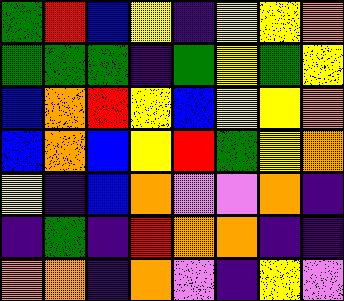[["green", "red", "blue", "yellow", "indigo", "yellow", "yellow", "orange"], ["green", "green", "green", "indigo", "green", "yellow", "green", "yellow"], ["blue", "orange", "red", "yellow", "blue", "yellow", "yellow", "orange"], ["blue", "orange", "blue", "yellow", "red", "green", "yellow", "orange"], ["yellow", "indigo", "blue", "orange", "violet", "violet", "orange", "indigo"], ["indigo", "green", "indigo", "red", "orange", "orange", "indigo", "indigo"], ["orange", "orange", "indigo", "orange", "violet", "indigo", "yellow", "violet"]]